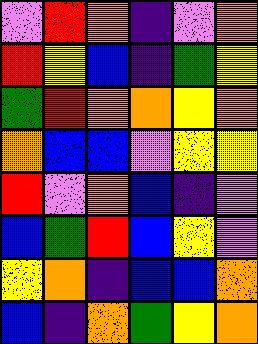[["violet", "red", "orange", "indigo", "violet", "orange"], ["red", "yellow", "blue", "indigo", "green", "yellow"], ["green", "red", "orange", "orange", "yellow", "orange"], ["orange", "blue", "blue", "violet", "yellow", "yellow"], ["red", "violet", "orange", "blue", "indigo", "violet"], ["blue", "green", "red", "blue", "yellow", "violet"], ["yellow", "orange", "indigo", "blue", "blue", "orange"], ["blue", "indigo", "orange", "green", "yellow", "orange"]]